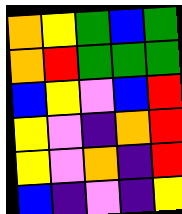[["orange", "yellow", "green", "blue", "green"], ["orange", "red", "green", "green", "green"], ["blue", "yellow", "violet", "blue", "red"], ["yellow", "violet", "indigo", "orange", "red"], ["yellow", "violet", "orange", "indigo", "red"], ["blue", "indigo", "violet", "indigo", "yellow"]]